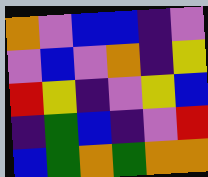[["orange", "violet", "blue", "blue", "indigo", "violet"], ["violet", "blue", "violet", "orange", "indigo", "yellow"], ["red", "yellow", "indigo", "violet", "yellow", "blue"], ["indigo", "green", "blue", "indigo", "violet", "red"], ["blue", "green", "orange", "green", "orange", "orange"]]